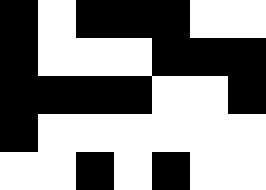[["black", "white", "black", "black", "black", "white", "white"], ["black", "white", "white", "white", "black", "black", "black"], ["black", "black", "black", "black", "white", "white", "black"], ["black", "white", "white", "white", "white", "white", "white"], ["white", "white", "black", "white", "black", "white", "white"]]